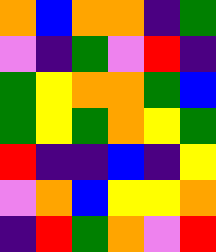[["orange", "blue", "orange", "orange", "indigo", "green"], ["violet", "indigo", "green", "violet", "red", "indigo"], ["green", "yellow", "orange", "orange", "green", "blue"], ["green", "yellow", "green", "orange", "yellow", "green"], ["red", "indigo", "indigo", "blue", "indigo", "yellow"], ["violet", "orange", "blue", "yellow", "yellow", "orange"], ["indigo", "red", "green", "orange", "violet", "red"]]